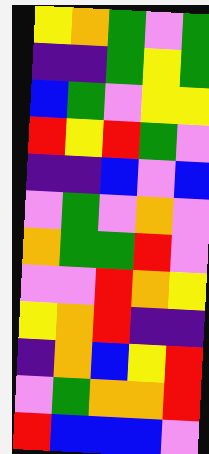[["yellow", "orange", "green", "violet", "green"], ["indigo", "indigo", "green", "yellow", "green"], ["blue", "green", "violet", "yellow", "yellow"], ["red", "yellow", "red", "green", "violet"], ["indigo", "indigo", "blue", "violet", "blue"], ["violet", "green", "violet", "orange", "violet"], ["orange", "green", "green", "red", "violet"], ["violet", "violet", "red", "orange", "yellow"], ["yellow", "orange", "red", "indigo", "indigo"], ["indigo", "orange", "blue", "yellow", "red"], ["violet", "green", "orange", "orange", "red"], ["red", "blue", "blue", "blue", "violet"]]